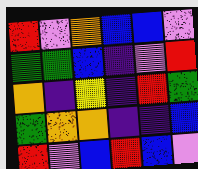[["red", "violet", "orange", "blue", "blue", "violet"], ["green", "green", "blue", "indigo", "violet", "red"], ["orange", "indigo", "yellow", "indigo", "red", "green"], ["green", "orange", "orange", "indigo", "indigo", "blue"], ["red", "violet", "blue", "red", "blue", "violet"]]